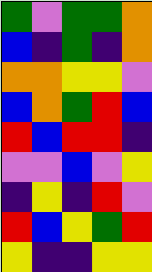[["green", "violet", "green", "green", "orange"], ["blue", "indigo", "green", "indigo", "orange"], ["orange", "orange", "yellow", "yellow", "violet"], ["blue", "orange", "green", "red", "blue"], ["red", "blue", "red", "red", "indigo"], ["violet", "violet", "blue", "violet", "yellow"], ["indigo", "yellow", "indigo", "red", "violet"], ["red", "blue", "yellow", "green", "red"], ["yellow", "indigo", "indigo", "yellow", "yellow"]]